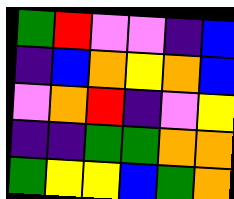[["green", "red", "violet", "violet", "indigo", "blue"], ["indigo", "blue", "orange", "yellow", "orange", "blue"], ["violet", "orange", "red", "indigo", "violet", "yellow"], ["indigo", "indigo", "green", "green", "orange", "orange"], ["green", "yellow", "yellow", "blue", "green", "orange"]]